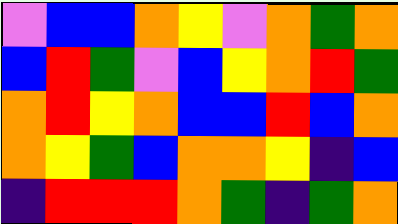[["violet", "blue", "blue", "orange", "yellow", "violet", "orange", "green", "orange"], ["blue", "red", "green", "violet", "blue", "yellow", "orange", "red", "green"], ["orange", "red", "yellow", "orange", "blue", "blue", "red", "blue", "orange"], ["orange", "yellow", "green", "blue", "orange", "orange", "yellow", "indigo", "blue"], ["indigo", "red", "red", "red", "orange", "green", "indigo", "green", "orange"]]